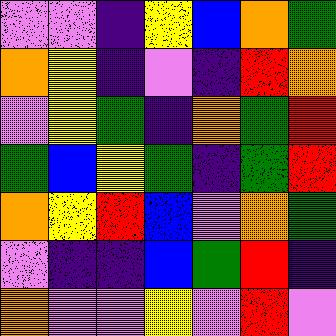[["violet", "violet", "indigo", "yellow", "blue", "orange", "green"], ["orange", "yellow", "indigo", "violet", "indigo", "red", "orange"], ["violet", "yellow", "green", "indigo", "orange", "green", "red"], ["green", "blue", "yellow", "green", "indigo", "green", "red"], ["orange", "yellow", "red", "blue", "violet", "orange", "green"], ["violet", "indigo", "indigo", "blue", "green", "red", "indigo"], ["orange", "violet", "violet", "yellow", "violet", "red", "violet"]]